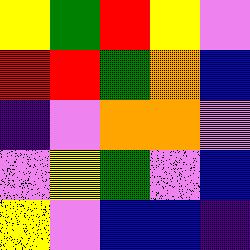[["yellow", "green", "red", "yellow", "violet"], ["red", "red", "green", "orange", "blue"], ["indigo", "violet", "orange", "orange", "violet"], ["violet", "yellow", "green", "violet", "blue"], ["yellow", "violet", "blue", "blue", "indigo"]]